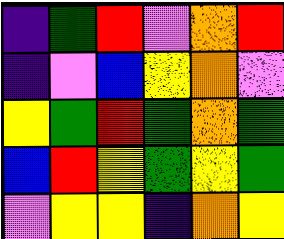[["indigo", "green", "red", "violet", "orange", "red"], ["indigo", "violet", "blue", "yellow", "orange", "violet"], ["yellow", "green", "red", "green", "orange", "green"], ["blue", "red", "yellow", "green", "yellow", "green"], ["violet", "yellow", "yellow", "indigo", "orange", "yellow"]]